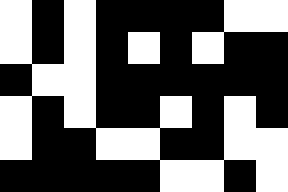[["white", "black", "white", "black", "black", "black", "black", "white", "white"], ["white", "black", "white", "black", "white", "black", "white", "black", "black"], ["black", "white", "white", "black", "black", "black", "black", "black", "black"], ["white", "black", "white", "black", "black", "white", "black", "white", "black"], ["white", "black", "black", "white", "white", "black", "black", "white", "white"], ["black", "black", "black", "black", "black", "white", "white", "black", "white"]]